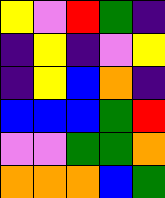[["yellow", "violet", "red", "green", "indigo"], ["indigo", "yellow", "indigo", "violet", "yellow"], ["indigo", "yellow", "blue", "orange", "indigo"], ["blue", "blue", "blue", "green", "red"], ["violet", "violet", "green", "green", "orange"], ["orange", "orange", "orange", "blue", "green"]]